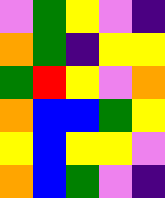[["violet", "green", "yellow", "violet", "indigo"], ["orange", "green", "indigo", "yellow", "yellow"], ["green", "red", "yellow", "violet", "orange"], ["orange", "blue", "blue", "green", "yellow"], ["yellow", "blue", "yellow", "yellow", "violet"], ["orange", "blue", "green", "violet", "indigo"]]